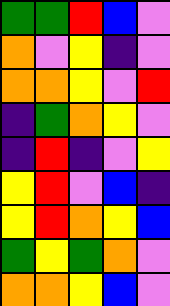[["green", "green", "red", "blue", "violet"], ["orange", "violet", "yellow", "indigo", "violet"], ["orange", "orange", "yellow", "violet", "red"], ["indigo", "green", "orange", "yellow", "violet"], ["indigo", "red", "indigo", "violet", "yellow"], ["yellow", "red", "violet", "blue", "indigo"], ["yellow", "red", "orange", "yellow", "blue"], ["green", "yellow", "green", "orange", "violet"], ["orange", "orange", "yellow", "blue", "violet"]]